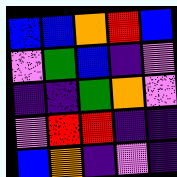[["blue", "blue", "orange", "red", "blue"], ["violet", "green", "blue", "indigo", "violet"], ["indigo", "indigo", "green", "orange", "violet"], ["violet", "red", "red", "indigo", "indigo"], ["blue", "orange", "indigo", "violet", "indigo"]]